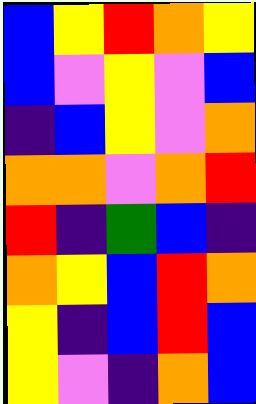[["blue", "yellow", "red", "orange", "yellow"], ["blue", "violet", "yellow", "violet", "blue"], ["indigo", "blue", "yellow", "violet", "orange"], ["orange", "orange", "violet", "orange", "red"], ["red", "indigo", "green", "blue", "indigo"], ["orange", "yellow", "blue", "red", "orange"], ["yellow", "indigo", "blue", "red", "blue"], ["yellow", "violet", "indigo", "orange", "blue"]]